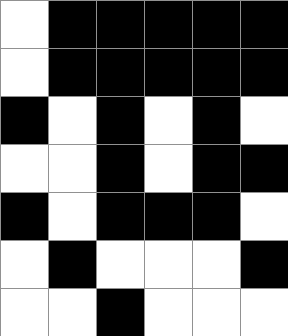[["white", "black", "black", "black", "black", "black"], ["white", "black", "black", "black", "black", "black"], ["black", "white", "black", "white", "black", "white"], ["white", "white", "black", "white", "black", "black"], ["black", "white", "black", "black", "black", "white"], ["white", "black", "white", "white", "white", "black"], ["white", "white", "black", "white", "white", "white"]]